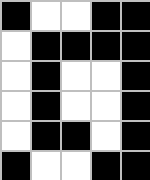[["black", "white", "white", "black", "black"], ["white", "black", "black", "black", "black"], ["white", "black", "white", "white", "black"], ["white", "black", "white", "white", "black"], ["white", "black", "black", "white", "black"], ["black", "white", "white", "black", "black"]]